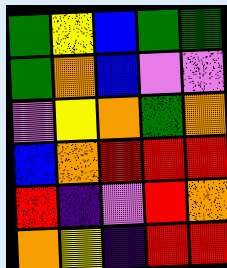[["green", "yellow", "blue", "green", "green"], ["green", "orange", "blue", "violet", "violet"], ["violet", "yellow", "orange", "green", "orange"], ["blue", "orange", "red", "red", "red"], ["red", "indigo", "violet", "red", "orange"], ["orange", "yellow", "indigo", "red", "red"]]